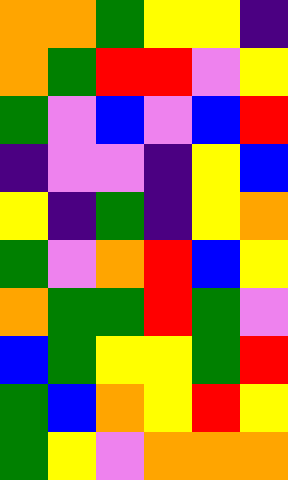[["orange", "orange", "green", "yellow", "yellow", "indigo"], ["orange", "green", "red", "red", "violet", "yellow"], ["green", "violet", "blue", "violet", "blue", "red"], ["indigo", "violet", "violet", "indigo", "yellow", "blue"], ["yellow", "indigo", "green", "indigo", "yellow", "orange"], ["green", "violet", "orange", "red", "blue", "yellow"], ["orange", "green", "green", "red", "green", "violet"], ["blue", "green", "yellow", "yellow", "green", "red"], ["green", "blue", "orange", "yellow", "red", "yellow"], ["green", "yellow", "violet", "orange", "orange", "orange"]]